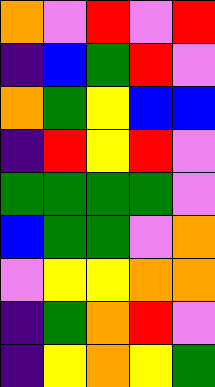[["orange", "violet", "red", "violet", "red"], ["indigo", "blue", "green", "red", "violet"], ["orange", "green", "yellow", "blue", "blue"], ["indigo", "red", "yellow", "red", "violet"], ["green", "green", "green", "green", "violet"], ["blue", "green", "green", "violet", "orange"], ["violet", "yellow", "yellow", "orange", "orange"], ["indigo", "green", "orange", "red", "violet"], ["indigo", "yellow", "orange", "yellow", "green"]]